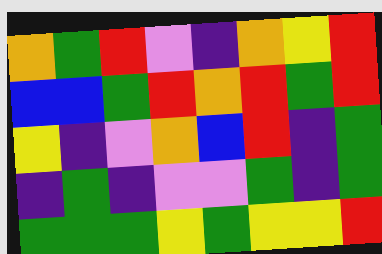[["orange", "green", "red", "violet", "indigo", "orange", "yellow", "red"], ["blue", "blue", "green", "red", "orange", "red", "green", "red"], ["yellow", "indigo", "violet", "orange", "blue", "red", "indigo", "green"], ["indigo", "green", "indigo", "violet", "violet", "green", "indigo", "green"], ["green", "green", "green", "yellow", "green", "yellow", "yellow", "red"]]